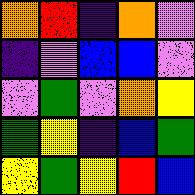[["orange", "red", "indigo", "orange", "violet"], ["indigo", "violet", "blue", "blue", "violet"], ["violet", "green", "violet", "orange", "yellow"], ["green", "yellow", "indigo", "blue", "green"], ["yellow", "green", "yellow", "red", "blue"]]